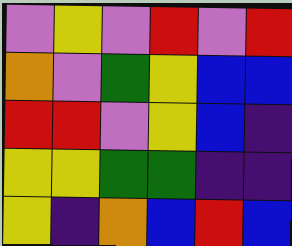[["violet", "yellow", "violet", "red", "violet", "red"], ["orange", "violet", "green", "yellow", "blue", "blue"], ["red", "red", "violet", "yellow", "blue", "indigo"], ["yellow", "yellow", "green", "green", "indigo", "indigo"], ["yellow", "indigo", "orange", "blue", "red", "blue"]]